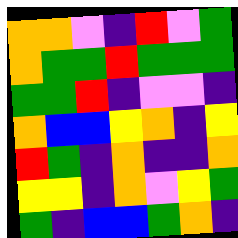[["orange", "orange", "violet", "indigo", "red", "violet", "green"], ["orange", "green", "green", "red", "green", "green", "green"], ["green", "green", "red", "indigo", "violet", "violet", "indigo"], ["orange", "blue", "blue", "yellow", "orange", "indigo", "yellow"], ["red", "green", "indigo", "orange", "indigo", "indigo", "orange"], ["yellow", "yellow", "indigo", "orange", "violet", "yellow", "green"], ["green", "indigo", "blue", "blue", "green", "orange", "indigo"]]